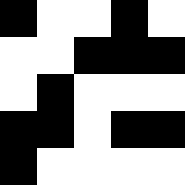[["black", "white", "white", "black", "white"], ["white", "white", "black", "black", "black"], ["white", "black", "white", "white", "white"], ["black", "black", "white", "black", "black"], ["black", "white", "white", "white", "white"]]